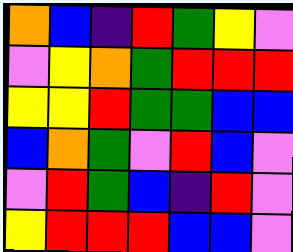[["orange", "blue", "indigo", "red", "green", "yellow", "violet"], ["violet", "yellow", "orange", "green", "red", "red", "red"], ["yellow", "yellow", "red", "green", "green", "blue", "blue"], ["blue", "orange", "green", "violet", "red", "blue", "violet"], ["violet", "red", "green", "blue", "indigo", "red", "violet"], ["yellow", "red", "red", "red", "blue", "blue", "violet"]]